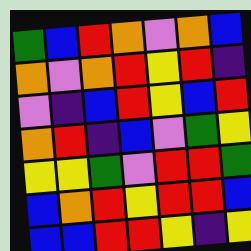[["green", "blue", "red", "orange", "violet", "orange", "blue"], ["orange", "violet", "orange", "red", "yellow", "red", "indigo"], ["violet", "indigo", "blue", "red", "yellow", "blue", "red"], ["orange", "red", "indigo", "blue", "violet", "green", "yellow"], ["yellow", "yellow", "green", "violet", "red", "red", "green"], ["blue", "orange", "red", "yellow", "red", "red", "blue"], ["blue", "blue", "red", "red", "yellow", "indigo", "yellow"]]